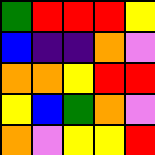[["green", "red", "red", "red", "yellow"], ["blue", "indigo", "indigo", "orange", "violet"], ["orange", "orange", "yellow", "red", "red"], ["yellow", "blue", "green", "orange", "violet"], ["orange", "violet", "yellow", "yellow", "red"]]